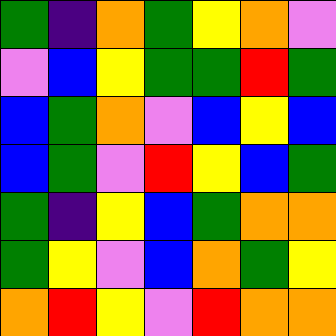[["green", "indigo", "orange", "green", "yellow", "orange", "violet"], ["violet", "blue", "yellow", "green", "green", "red", "green"], ["blue", "green", "orange", "violet", "blue", "yellow", "blue"], ["blue", "green", "violet", "red", "yellow", "blue", "green"], ["green", "indigo", "yellow", "blue", "green", "orange", "orange"], ["green", "yellow", "violet", "blue", "orange", "green", "yellow"], ["orange", "red", "yellow", "violet", "red", "orange", "orange"]]